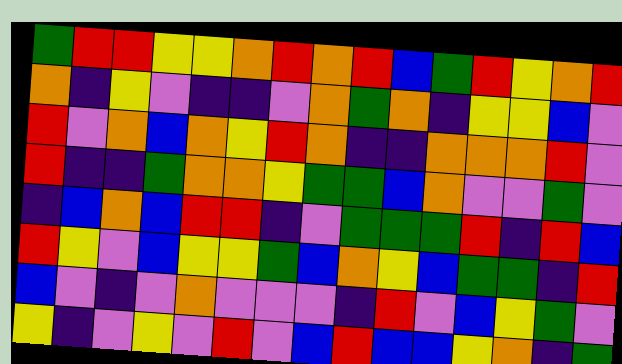[["green", "red", "red", "yellow", "yellow", "orange", "red", "orange", "red", "blue", "green", "red", "yellow", "orange", "red"], ["orange", "indigo", "yellow", "violet", "indigo", "indigo", "violet", "orange", "green", "orange", "indigo", "yellow", "yellow", "blue", "violet"], ["red", "violet", "orange", "blue", "orange", "yellow", "red", "orange", "indigo", "indigo", "orange", "orange", "orange", "red", "violet"], ["red", "indigo", "indigo", "green", "orange", "orange", "yellow", "green", "green", "blue", "orange", "violet", "violet", "green", "violet"], ["indigo", "blue", "orange", "blue", "red", "red", "indigo", "violet", "green", "green", "green", "red", "indigo", "red", "blue"], ["red", "yellow", "violet", "blue", "yellow", "yellow", "green", "blue", "orange", "yellow", "blue", "green", "green", "indigo", "red"], ["blue", "violet", "indigo", "violet", "orange", "violet", "violet", "violet", "indigo", "red", "violet", "blue", "yellow", "green", "violet"], ["yellow", "indigo", "violet", "yellow", "violet", "red", "violet", "blue", "red", "blue", "blue", "yellow", "orange", "indigo", "green"]]